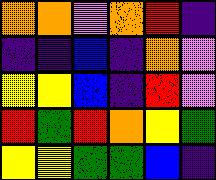[["orange", "orange", "violet", "orange", "red", "indigo"], ["indigo", "indigo", "blue", "indigo", "orange", "violet"], ["yellow", "yellow", "blue", "indigo", "red", "violet"], ["red", "green", "red", "orange", "yellow", "green"], ["yellow", "yellow", "green", "green", "blue", "indigo"]]